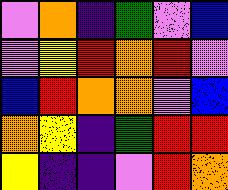[["violet", "orange", "indigo", "green", "violet", "blue"], ["violet", "yellow", "red", "orange", "red", "violet"], ["blue", "red", "orange", "orange", "violet", "blue"], ["orange", "yellow", "indigo", "green", "red", "red"], ["yellow", "indigo", "indigo", "violet", "red", "orange"]]